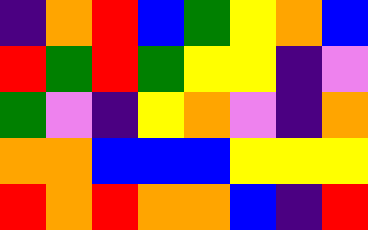[["indigo", "orange", "red", "blue", "green", "yellow", "orange", "blue"], ["red", "green", "red", "green", "yellow", "yellow", "indigo", "violet"], ["green", "violet", "indigo", "yellow", "orange", "violet", "indigo", "orange"], ["orange", "orange", "blue", "blue", "blue", "yellow", "yellow", "yellow"], ["red", "orange", "red", "orange", "orange", "blue", "indigo", "red"]]